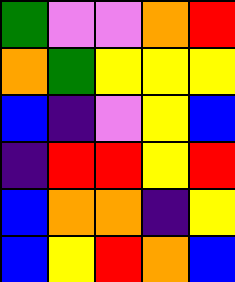[["green", "violet", "violet", "orange", "red"], ["orange", "green", "yellow", "yellow", "yellow"], ["blue", "indigo", "violet", "yellow", "blue"], ["indigo", "red", "red", "yellow", "red"], ["blue", "orange", "orange", "indigo", "yellow"], ["blue", "yellow", "red", "orange", "blue"]]